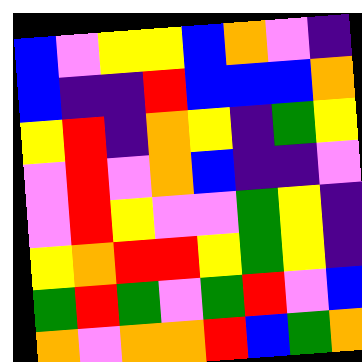[["blue", "violet", "yellow", "yellow", "blue", "orange", "violet", "indigo"], ["blue", "indigo", "indigo", "red", "blue", "blue", "blue", "orange"], ["yellow", "red", "indigo", "orange", "yellow", "indigo", "green", "yellow"], ["violet", "red", "violet", "orange", "blue", "indigo", "indigo", "violet"], ["violet", "red", "yellow", "violet", "violet", "green", "yellow", "indigo"], ["yellow", "orange", "red", "red", "yellow", "green", "yellow", "indigo"], ["green", "red", "green", "violet", "green", "red", "violet", "blue"], ["orange", "violet", "orange", "orange", "red", "blue", "green", "orange"]]